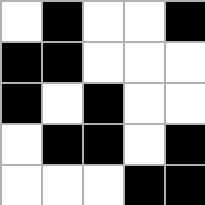[["white", "black", "white", "white", "black"], ["black", "black", "white", "white", "white"], ["black", "white", "black", "white", "white"], ["white", "black", "black", "white", "black"], ["white", "white", "white", "black", "black"]]